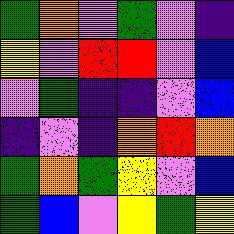[["green", "orange", "violet", "green", "violet", "indigo"], ["yellow", "violet", "red", "red", "violet", "blue"], ["violet", "green", "indigo", "indigo", "violet", "blue"], ["indigo", "violet", "indigo", "orange", "red", "orange"], ["green", "orange", "green", "yellow", "violet", "blue"], ["green", "blue", "violet", "yellow", "green", "yellow"]]